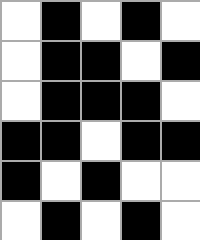[["white", "black", "white", "black", "white"], ["white", "black", "black", "white", "black"], ["white", "black", "black", "black", "white"], ["black", "black", "white", "black", "black"], ["black", "white", "black", "white", "white"], ["white", "black", "white", "black", "white"]]